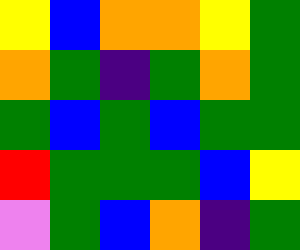[["yellow", "blue", "orange", "orange", "yellow", "green"], ["orange", "green", "indigo", "green", "orange", "green"], ["green", "blue", "green", "blue", "green", "green"], ["red", "green", "green", "green", "blue", "yellow"], ["violet", "green", "blue", "orange", "indigo", "green"]]